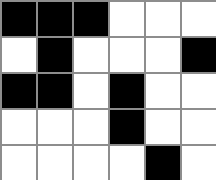[["black", "black", "black", "white", "white", "white"], ["white", "black", "white", "white", "white", "black"], ["black", "black", "white", "black", "white", "white"], ["white", "white", "white", "black", "white", "white"], ["white", "white", "white", "white", "black", "white"]]